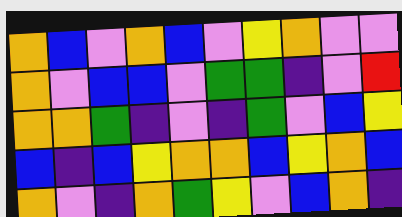[["orange", "blue", "violet", "orange", "blue", "violet", "yellow", "orange", "violet", "violet"], ["orange", "violet", "blue", "blue", "violet", "green", "green", "indigo", "violet", "red"], ["orange", "orange", "green", "indigo", "violet", "indigo", "green", "violet", "blue", "yellow"], ["blue", "indigo", "blue", "yellow", "orange", "orange", "blue", "yellow", "orange", "blue"], ["orange", "violet", "indigo", "orange", "green", "yellow", "violet", "blue", "orange", "indigo"]]